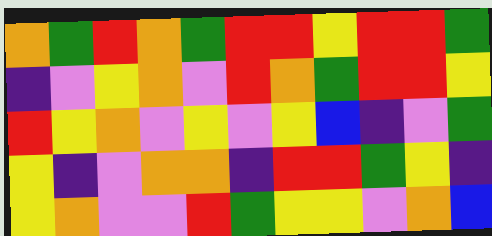[["orange", "green", "red", "orange", "green", "red", "red", "yellow", "red", "red", "green"], ["indigo", "violet", "yellow", "orange", "violet", "red", "orange", "green", "red", "red", "yellow"], ["red", "yellow", "orange", "violet", "yellow", "violet", "yellow", "blue", "indigo", "violet", "green"], ["yellow", "indigo", "violet", "orange", "orange", "indigo", "red", "red", "green", "yellow", "indigo"], ["yellow", "orange", "violet", "violet", "red", "green", "yellow", "yellow", "violet", "orange", "blue"]]